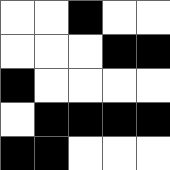[["white", "white", "black", "white", "white"], ["white", "white", "white", "black", "black"], ["black", "white", "white", "white", "white"], ["white", "black", "black", "black", "black"], ["black", "black", "white", "white", "white"]]